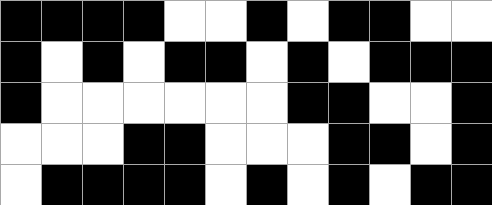[["black", "black", "black", "black", "white", "white", "black", "white", "black", "black", "white", "white"], ["black", "white", "black", "white", "black", "black", "white", "black", "white", "black", "black", "black"], ["black", "white", "white", "white", "white", "white", "white", "black", "black", "white", "white", "black"], ["white", "white", "white", "black", "black", "white", "white", "white", "black", "black", "white", "black"], ["white", "black", "black", "black", "black", "white", "black", "white", "black", "white", "black", "black"]]